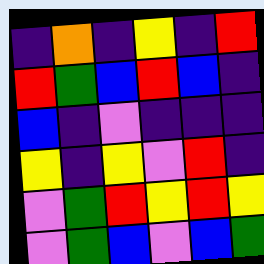[["indigo", "orange", "indigo", "yellow", "indigo", "red"], ["red", "green", "blue", "red", "blue", "indigo"], ["blue", "indigo", "violet", "indigo", "indigo", "indigo"], ["yellow", "indigo", "yellow", "violet", "red", "indigo"], ["violet", "green", "red", "yellow", "red", "yellow"], ["violet", "green", "blue", "violet", "blue", "green"]]